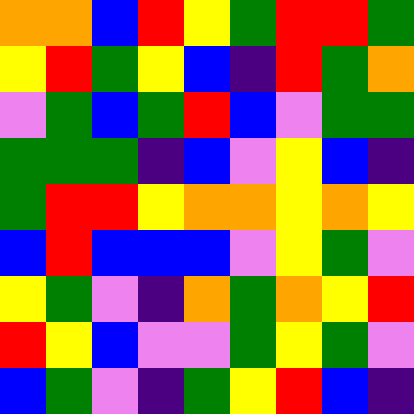[["orange", "orange", "blue", "red", "yellow", "green", "red", "red", "green"], ["yellow", "red", "green", "yellow", "blue", "indigo", "red", "green", "orange"], ["violet", "green", "blue", "green", "red", "blue", "violet", "green", "green"], ["green", "green", "green", "indigo", "blue", "violet", "yellow", "blue", "indigo"], ["green", "red", "red", "yellow", "orange", "orange", "yellow", "orange", "yellow"], ["blue", "red", "blue", "blue", "blue", "violet", "yellow", "green", "violet"], ["yellow", "green", "violet", "indigo", "orange", "green", "orange", "yellow", "red"], ["red", "yellow", "blue", "violet", "violet", "green", "yellow", "green", "violet"], ["blue", "green", "violet", "indigo", "green", "yellow", "red", "blue", "indigo"]]